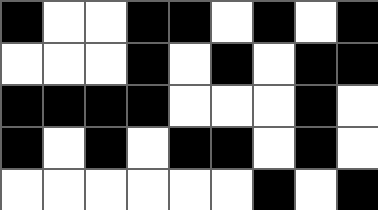[["black", "white", "white", "black", "black", "white", "black", "white", "black"], ["white", "white", "white", "black", "white", "black", "white", "black", "black"], ["black", "black", "black", "black", "white", "white", "white", "black", "white"], ["black", "white", "black", "white", "black", "black", "white", "black", "white"], ["white", "white", "white", "white", "white", "white", "black", "white", "black"]]